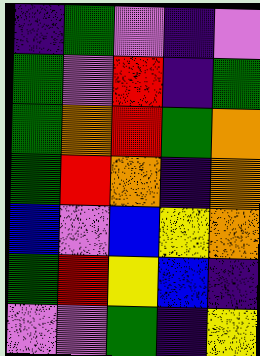[["indigo", "green", "violet", "indigo", "violet"], ["green", "violet", "red", "indigo", "green"], ["green", "orange", "red", "green", "orange"], ["green", "red", "orange", "indigo", "orange"], ["blue", "violet", "blue", "yellow", "orange"], ["green", "red", "yellow", "blue", "indigo"], ["violet", "violet", "green", "indigo", "yellow"]]